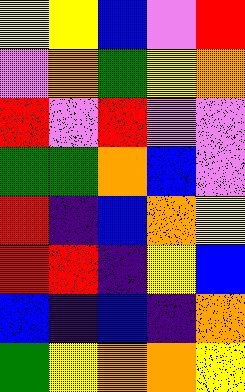[["yellow", "yellow", "blue", "violet", "red"], ["violet", "orange", "green", "yellow", "orange"], ["red", "violet", "red", "violet", "violet"], ["green", "green", "orange", "blue", "violet"], ["red", "indigo", "blue", "orange", "yellow"], ["red", "red", "indigo", "yellow", "blue"], ["blue", "indigo", "blue", "indigo", "orange"], ["green", "yellow", "orange", "orange", "yellow"]]